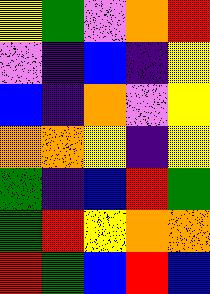[["yellow", "green", "violet", "orange", "red"], ["violet", "indigo", "blue", "indigo", "yellow"], ["blue", "indigo", "orange", "violet", "yellow"], ["orange", "orange", "yellow", "indigo", "yellow"], ["green", "indigo", "blue", "red", "green"], ["green", "red", "yellow", "orange", "orange"], ["red", "green", "blue", "red", "blue"]]